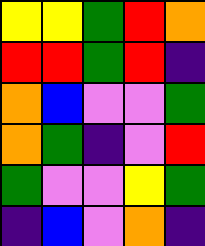[["yellow", "yellow", "green", "red", "orange"], ["red", "red", "green", "red", "indigo"], ["orange", "blue", "violet", "violet", "green"], ["orange", "green", "indigo", "violet", "red"], ["green", "violet", "violet", "yellow", "green"], ["indigo", "blue", "violet", "orange", "indigo"]]